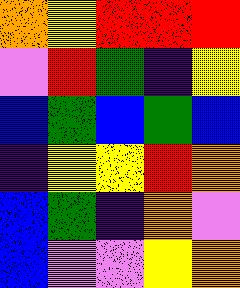[["orange", "yellow", "red", "red", "red"], ["violet", "red", "green", "indigo", "yellow"], ["blue", "green", "blue", "green", "blue"], ["indigo", "yellow", "yellow", "red", "orange"], ["blue", "green", "indigo", "orange", "violet"], ["blue", "violet", "violet", "yellow", "orange"]]